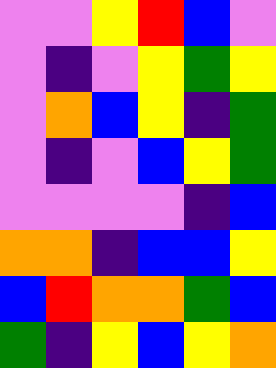[["violet", "violet", "yellow", "red", "blue", "violet"], ["violet", "indigo", "violet", "yellow", "green", "yellow"], ["violet", "orange", "blue", "yellow", "indigo", "green"], ["violet", "indigo", "violet", "blue", "yellow", "green"], ["violet", "violet", "violet", "violet", "indigo", "blue"], ["orange", "orange", "indigo", "blue", "blue", "yellow"], ["blue", "red", "orange", "orange", "green", "blue"], ["green", "indigo", "yellow", "blue", "yellow", "orange"]]